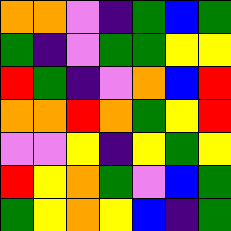[["orange", "orange", "violet", "indigo", "green", "blue", "green"], ["green", "indigo", "violet", "green", "green", "yellow", "yellow"], ["red", "green", "indigo", "violet", "orange", "blue", "red"], ["orange", "orange", "red", "orange", "green", "yellow", "red"], ["violet", "violet", "yellow", "indigo", "yellow", "green", "yellow"], ["red", "yellow", "orange", "green", "violet", "blue", "green"], ["green", "yellow", "orange", "yellow", "blue", "indigo", "green"]]